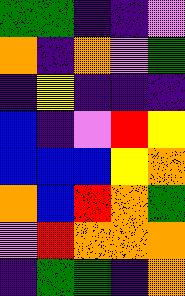[["green", "green", "indigo", "indigo", "violet"], ["orange", "indigo", "orange", "violet", "green"], ["indigo", "yellow", "indigo", "indigo", "indigo"], ["blue", "indigo", "violet", "red", "yellow"], ["blue", "blue", "blue", "yellow", "orange"], ["orange", "blue", "red", "orange", "green"], ["violet", "red", "orange", "orange", "orange"], ["indigo", "green", "green", "indigo", "orange"]]